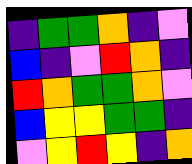[["indigo", "green", "green", "orange", "indigo", "violet"], ["blue", "indigo", "violet", "red", "orange", "indigo"], ["red", "orange", "green", "green", "orange", "violet"], ["blue", "yellow", "yellow", "green", "green", "indigo"], ["violet", "yellow", "red", "yellow", "indigo", "orange"]]